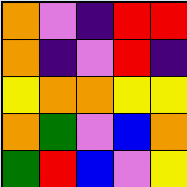[["orange", "violet", "indigo", "red", "red"], ["orange", "indigo", "violet", "red", "indigo"], ["yellow", "orange", "orange", "yellow", "yellow"], ["orange", "green", "violet", "blue", "orange"], ["green", "red", "blue", "violet", "yellow"]]